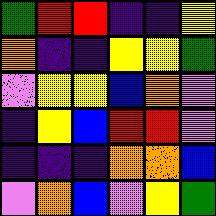[["green", "red", "red", "indigo", "indigo", "yellow"], ["orange", "indigo", "indigo", "yellow", "yellow", "green"], ["violet", "yellow", "yellow", "blue", "orange", "violet"], ["indigo", "yellow", "blue", "red", "red", "violet"], ["indigo", "indigo", "indigo", "orange", "orange", "blue"], ["violet", "orange", "blue", "violet", "yellow", "green"]]